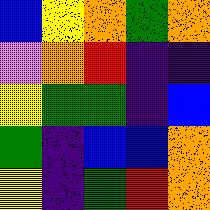[["blue", "yellow", "orange", "green", "orange"], ["violet", "orange", "red", "indigo", "indigo"], ["yellow", "green", "green", "indigo", "blue"], ["green", "indigo", "blue", "blue", "orange"], ["yellow", "indigo", "green", "red", "orange"]]